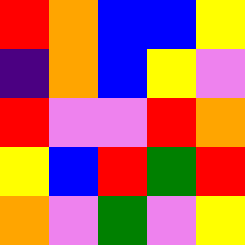[["red", "orange", "blue", "blue", "yellow"], ["indigo", "orange", "blue", "yellow", "violet"], ["red", "violet", "violet", "red", "orange"], ["yellow", "blue", "red", "green", "red"], ["orange", "violet", "green", "violet", "yellow"]]